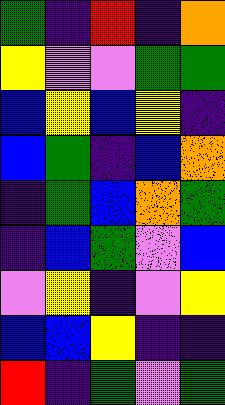[["green", "indigo", "red", "indigo", "orange"], ["yellow", "violet", "violet", "green", "green"], ["blue", "yellow", "blue", "yellow", "indigo"], ["blue", "green", "indigo", "blue", "orange"], ["indigo", "green", "blue", "orange", "green"], ["indigo", "blue", "green", "violet", "blue"], ["violet", "yellow", "indigo", "violet", "yellow"], ["blue", "blue", "yellow", "indigo", "indigo"], ["red", "indigo", "green", "violet", "green"]]